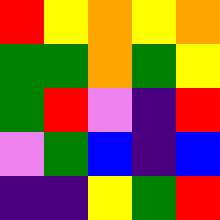[["red", "yellow", "orange", "yellow", "orange"], ["green", "green", "orange", "green", "yellow"], ["green", "red", "violet", "indigo", "red"], ["violet", "green", "blue", "indigo", "blue"], ["indigo", "indigo", "yellow", "green", "red"]]